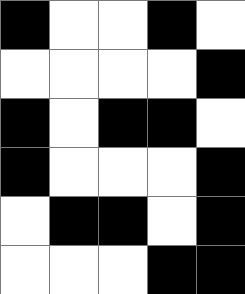[["black", "white", "white", "black", "white"], ["white", "white", "white", "white", "black"], ["black", "white", "black", "black", "white"], ["black", "white", "white", "white", "black"], ["white", "black", "black", "white", "black"], ["white", "white", "white", "black", "black"]]